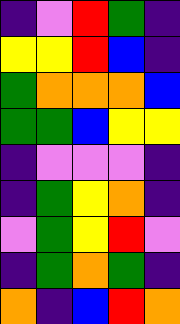[["indigo", "violet", "red", "green", "indigo"], ["yellow", "yellow", "red", "blue", "indigo"], ["green", "orange", "orange", "orange", "blue"], ["green", "green", "blue", "yellow", "yellow"], ["indigo", "violet", "violet", "violet", "indigo"], ["indigo", "green", "yellow", "orange", "indigo"], ["violet", "green", "yellow", "red", "violet"], ["indigo", "green", "orange", "green", "indigo"], ["orange", "indigo", "blue", "red", "orange"]]